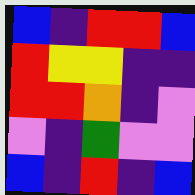[["blue", "indigo", "red", "red", "blue"], ["red", "yellow", "yellow", "indigo", "indigo"], ["red", "red", "orange", "indigo", "violet"], ["violet", "indigo", "green", "violet", "violet"], ["blue", "indigo", "red", "indigo", "blue"]]